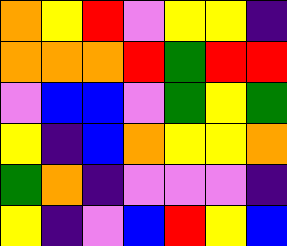[["orange", "yellow", "red", "violet", "yellow", "yellow", "indigo"], ["orange", "orange", "orange", "red", "green", "red", "red"], ["violet", "blue", "blue", "violet", "green", "yellow", "green"], ["yellow", "indigo", "blue", "orange", "yellow", "yellow", "orange"], ["green", "orange", "indigo", "violet", "violet", "violet", "indigo"], ["yellow", "indigo", "violet", "blue", "red", "yellow", "blue"]]